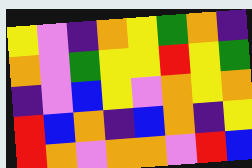[["yellow", "violet", "indigo", "orange", "yellow", "green", "orange", "indigo"], ["orange", "violet", "green", "yellow", "yellow", "red", "yellow", "green"], ["indigo", "violet", "blue", "yellow", "violet", "orange", "yellow", "orange"], ["red", "blue", "orange", "indigo", "blue", "orange", "indigo", "yellow"], ["red", "orange", "violet", "orange", "orange", "violet", "red", "blue"]]